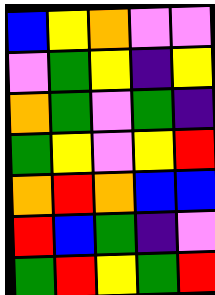[["blue", "yellow", "orange", "violet", "violet"], ["violet", "green", "yellow", "indigo", "yellow"], ["orange", "green", "violet", "green", "indigo"], ["green", "yellow", "violet", "yellow", "red"], ["orange", "red", "orange", "blue", "blue"], ["red", "blue", "green", "indigo", "violet"], ["green", "red", "yellow", "green", "red"]]